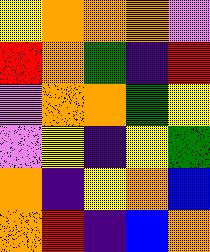[["yellow", "orange", "orange", "orange", "violet"], ["red", "orange", "green", "indigo", "red"], ["violet", "orange", "orange", "green", "yellow"], ["violet", "yellow", "indigo", "yellow", "green"], ["orange", "indigo", "yellow", "orange", "blue"], ["orange", "red", "indigo", "blue", "orange"]]